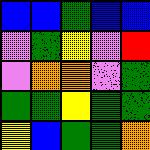[["blue", "blue", "green", "blue", "blue"], ["violet", "green", "yellow", "violet", "red"], ["violet", "orange", "orange", "violet", "green"], ["green", "green", "yellow", "green", "green"], ["yellow", "blue", "green", "green", "orange"]]